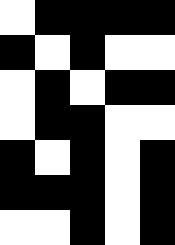[["white", "black", "black", "black", "black"], ["black", "white", "black", "white", "white"], ["white", "black", "white", "black", "black"], ["white", "black", "black", "white", "white"], ["black", "white", "black", "white", "black"], ["black", "black", "black", "white", "black"], ["white", "white", "black", "white", "black"]]